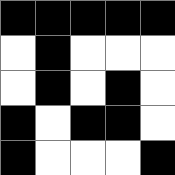[["black", "black", "black", "black", "black"], ["white", "black", "white", "white", "white"], ["white", "black", "white", "black", "white"], ["black", "white", "black", "black", "white"], ["black", "white", "white", "white", "black"]]